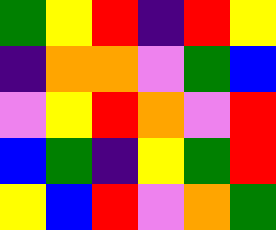[["green", "yellow", "red", "indigo", "red", "yellow"], ["indigo", "orange", "orange", "violet", "green", "blue"], ["violet", "yellow", "red", "orange", "violet", "red"], ["blue", "green", "indigo", "yellow", "green", "red"], ["yellow", "blue", "red", "violet", "orange", "green"]]